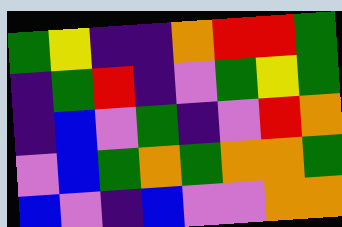[["green", "yellow", "indigo", "indigo", "orange", "red", "red", "green"], ["indigo", "green", "red", "indigo", "violet", "green", "yellow", "green"], ["indigo", "blue", "violet", "green", "indigo", "violet", "red", "orange"], ["violet", "blue", "green", "orange", "green", "orange", "orange", "green"], ["blue", "violet", "indigo", "blue", "violet", "violet", "orange", "orange"]]